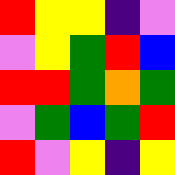[["red", "yellow", "yellow", "indigo", "violet"], ["violet", "yellow", "green", "red", "blue"], ["red", "red", "green", "orange", "green"], ["violet", "green", "blue", "green", "red"], ["red", "violet", "yellow", "indigo", "yellow"]]